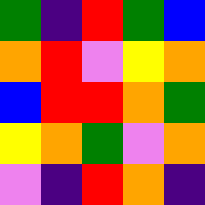[["green", "indigo", "red", "green", "blue"], ["orange", "red", "violet", "yellow", "orange"], ["blue", "red", "red", "orange", "green"], ["yellow", "orange", "green", "violet", "orange"], ["violet", "indigo", "red", "orange", "indigo"]]